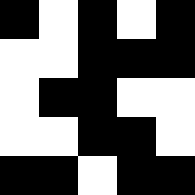[["black", "white", "black", "white", "black"], ["white", "white", "black", "black", "black"], ["white", "black", "black", "white", "white"], ["white", "white", "black", "black", "white"], ["black", "black", "white", "black", "black"]]